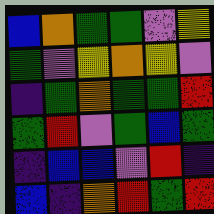[["blue", "orange", "green", "green", "violet", "yellow"], ["green", "violet", "yellow", "orange", "yellow", "violet"], ["indigo", "green", "orange", "green", "green", "red"], ["green", "red", "violet", "green", "blue", "green"], ["indigo", "blue", "blue", "violet", "red", "indigo"], ["blue", "indigo", "orange", "red", "green", "red"]]